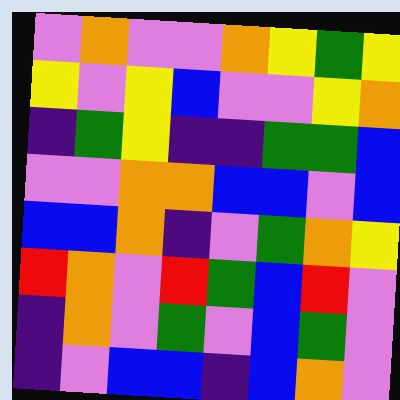[["violet", "orange", "violet", "violet", "orange", "yellow", "green", "yellow"], ["yellow", "violet", "yellow", "blue", "violet", "violet", "yellow", "orange"], ["indigo", "green", "yellow", "indigo", "indigo", "green", "green", "blue"], ["violet", "violet", "orange", "orange", "blue", "blue", "violet", "blue"], ["blue", "blue", "orange", "indigo", "violet", "green", "orange", "yellow"], ["red", "orange", "violet", "red", "green", "blue", "red", "violet"], ["indigo", "orange", "violet", "green", "violet", "blue", "green", "violet"], ["indigo", "violet", "blue", "blue", "indigo", "blue", "orange", "violet"]]